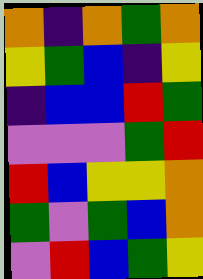[["orange", "indigo", "orange", "green", "orange"], ["yellow", "green", "blue", "indigo", "yellow"], ["indigo", "blue", "blue", "red", "green"], ["violet", "violet", "violet", "green", "red"], ["red", "blue", "yellow", "yellow", "orange"], ["green", "violet", "green", "blue", "orange"], ["violet", "red", "blue", "green", "yellow"]]